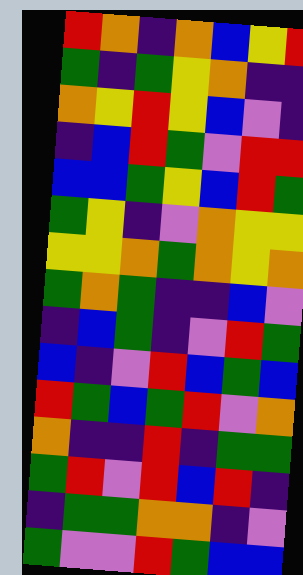[["red", "orange", "indigo", "orange", "blue", "yellow", "red"], ["green", "indigo", "green", "yellow", "orange", "indigo", "indigo"], ["orange", "yellow", "red", "yellow", "blue", "violet", "indigo"], ["indigo", "blue", "red", "green", "violet", "red", "red"], ["blue", "blue", "green", "yellow", "blue", "red", "green"], ["green", "yellow", "indigo", "violet", "orange", "yellow", "yellow"], ["yellow", "yellow", "orange", "green", "orange", "yellow", "orange"], ["green", "orange", "green", "indigo", "indigo", "blue", "violet"], ["indigo", "blue", "green", "indigo", "violet", "red", "green"], ["blue", "indigo", "violet", "red", "blue", "green", "blue"], ["red", "green", "blue", "green", "red", "violet", "orange"], ["orange", "indigo", "indigo", "red", "indigo", "green", "green"], ["green", "red", "violet", "red", "blue", "red", "indigo"], ["indigo", "green", "green", "orange", "orange", "indigo", "violet"], ["green", "violet", "violet", "red", "green", "blue", "blue"]]